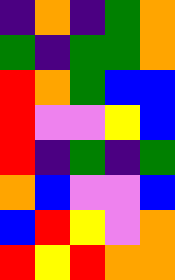[["indigo", "orange", "indigo", "green", "orange"], ["green", "indigo", "green", "green", "orange"], ["red", "orange", "green", "blue", "blue"], ["red", "violet", "violet", "yellow", "blue"], ["red", "indigo", "green", "indigo", "green"], ["orange", "blue", "violet", "violet", "blue"], ["blue", "red", "yellow", "violet", "orange"], ["red", "yellow", "red", "orange", "orange"]]